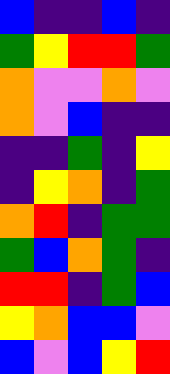[["blue", "indigo", "indigo", "blue", "indigo"], ["green", "yellow", "red", "red", "green"], ["orange", "violet", "violet", "orange", "violet"], ["orange", "violet", "blue", "indigo", "indigo"], ["indigo", "indigo", "green", "indigo", "yellow"], ["indigo", "yellow", "orange", "indigo", "green"], ["orange", "red", "indigo", "green", "green"], ["green", "blue", "orange", "green", "indigo"], ["red", "red", "indigo", "green", "blue"], ["yellow", "orange", "blue", "blue", "violet"], ["blue", "violet", "blue", "yellow", "red"]]